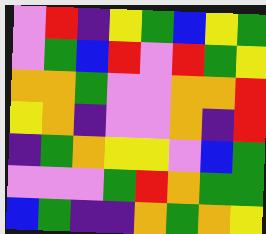[["violet", "red", "indigo", "yellow", "green", "blue", "yellow", "green"], ["violet", "green", "blue", "red", "violet", "red", "green", "yellow"], ["orange", "orange", "green", "violet", "violet", "orange", "orange", "red"], ["yellow", "orange", "indigo", "violet", "violet", "orange", "indigo", "red"], ["indigo", "green", "orange", "yellow", "yellow", "violet", "blue", "green"], ["violet", "violet", "violet", "green", "red", "orange", "green", "green"], ["blue", "green", "indigo", "indigo", "orange", "green", "orange", "yellow"]]